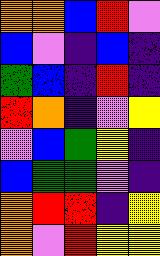[["orange", "orange", "blue", "red", "violet"], ["blue", "violet", "indigo", "blue", "indigo"], ["green", "blue", "indigo", "red", "indigo"], ["red", "orange", "indigo", "violet", "yellow"], ["violet", "blue", "green", "yellow", "indigo"], ["blue", "green", "green", "violet", "indigo"], ["orange", "red", "red", "indigo", "yellow"], ["orange", "violet", "red", "yellow", "yellow"]]